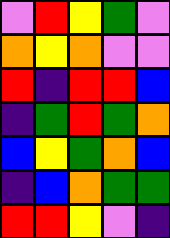[["violet", "red", "yellow", "green", "violet"], ["orange", "yellow", "orange", "violet", "violet"], ["red", "indigo", "red", "red", "blue"], ["indigo", "green", "red", "green", "orange"], ["blue", "yellow", "green", "orange", "blue"], ["indigo", "blue", "orange", "green", "green"], ["red", "red", "yellow", "violet", "indigo"]]